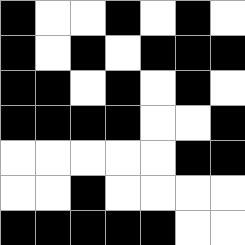[["black", "white", "white", "black", "white", "black", "white"], ["black", "white", "black", "white", "black", "black", "black"], ["black", "black", "white", "black", "white", "black", "white"], ["black", "black", "black", "black", "white", "white", "black"], ["white", "white", "white", "white", "white", "black", "black"], ["white", "white", "black", "white", "white", "white", "white"], ["black", "black", "black", "black", "black", "white", "white"]]